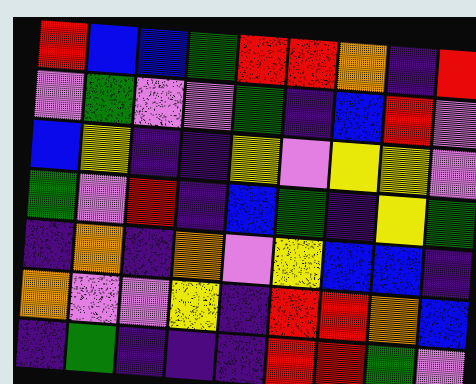[["red", "blue", "blue", "green", "red", "red", "orange", "indigo", "red"], ["violet", "green", "violet", "violet", "green", "indigo", "blue", "red", "violet"], ["blue", "yellow", "indigo", "indigo", "yellow", "violet", "yellow", "yellow", "violet"], ["green", "violet", "red", "indigo", "blue", "green", "indigo", "yellow", "green"], ["indigo", "orange", "indigo", "orange", "violet", "yellow", "blue", "blue", "indigo"], ["orange", "violet", "violet", "yellow", "indigo", "red", "red", "orange", "blue"], ["indigo", "green", "indigo", "indigo", "indigo", "red", "red", "green", "violet"]]